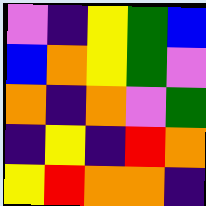[["violet", "indigo", "yellow", "green", "blue"], ["blue", "orange", "yellow", "green", "violet"], ["orange", "indigo", "orange", "violet", "green"], ["indigo", "yellow", "indigo", "red", "orange"], ["yellow", "red", "orange", "orange", "indigo"]]